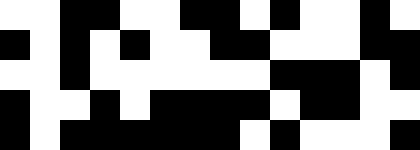[["white", "white", "black", "black", "white", "white", "black", "black", "white", "black", "white", "white", "black", "white"], ["black", "white", "black", "white", "black", "white", "white", "black", "black", "white", "white", "white", "black", "black"], ["white", "white", "black", "white", "white", "white", "white", "white", "white", "black", "black", "black", "white", "black"], ["black", "white", "white", "black", "white", "black", "black", "black", "black", "white", "black", "black", "white", "white"], ["black", "white", "black", "black", "black", "black", "black", "black", "white", "black", "white", "white", "white", "black"]]